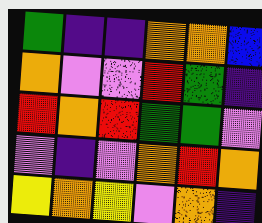[["green", "indigo", "indigo", "orange", "orange", "blue"], ["orange", "violet", "violet", "red", "green", "indigo"], ["red", "orange", "red", "green", "green", "violet"], ["violet", "indigo", "violet", "orange", "red", "orange"], ["yellow", "orange", "yellow", "violet", "orange", "indigo"]]